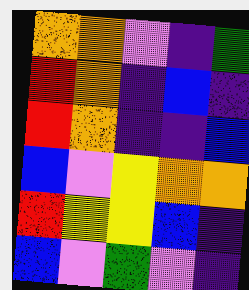[["orange", "orange", "violet", "indigo", "green"], ["red", "orange", "indigo", "blue", "indigo"], ["red", "orange", "indigo", "indigo", "blue"], ["blue", "violet", "yellow", "orange", "orange"], ["red", "yellow", "yellow", "blue", "indigo"], ["blue", "violet", "green", "violet", "indigo"]]